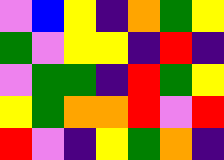[["violet", "blue", "yellow", "indigo", "orange", "green", "yellow"], ["green", "violet", "yellow", "yellow", "indigo", "red", "indigo"], ["violet", "green", "green", "indigo", "red", "green", "yellow"], ["yellow", "green", "orange", "orange", "red", "violet", "red"], ["red", "violet", "indigo", "yellow", "green", "orange", "indigo"]]